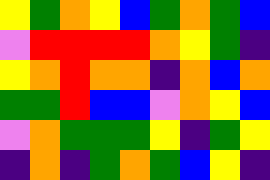[["yellow", "green", "orange", "yellow", "blue", "green", "orange", "green", "blue"], ["violet", "red", "red", "red", "red", "orange", "yellow", "green", "indigo"], ["yellow", "orange", "red", "orange", "orange", "indigo", "orange", "blue", "orange"], ["green", "green", "red", "blue", "blue", "violet", "orange", "yellow", "blue"], ["violet", "orange", "green", "green", "green", "yellow", "indigo", "green", "yellow"], ["indigo", "orange", "indigo", "green", "orange", "green", "blue", "yellow", "indigo"]]